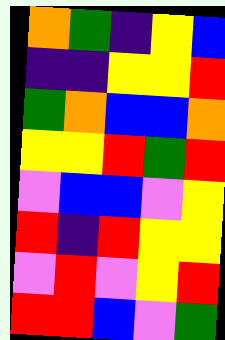[["orange", "green", "indigo", "yellow", "blue"], ["indigo", "indigo", "yellow", "yellow", "red"], ["green", "orange", "blue", "blue", "orange"], ["yellow", "yellow", "red", "green", "red"], ["violet", "blue", "blue", "violet", "yellow"], ["red", "indigo", "red", "yellow", "yellow"], ["violet", "red", "violet", "yellow", "red"], ["red", "red", "blue", "violet", "green"]]